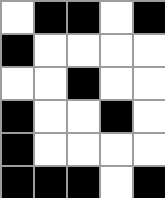[["white", "black", "black", "white", "black"], ["black", "white", "white", "white", "white"], ["white", "white", "black", "white", "white"], ["black", "white", "white", "black", "white"], ["black", "white", "white", "white", "white"], ["black", "black", "black", "white", "black"]]